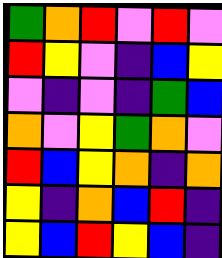[["green", "orange", "red", "violet", "red", "violet"], ["red", "yellow", "violet", "indigo", "blue", "yellow"], ["violet", "indigo", "violet", "indigo", "green", "blue"], ["orange", "violet", "yellow", "green", "orange", "violet"], ["red", "blue", "yellow", "orange", "indigo", "orange"], ["yellow", "indigo", "orange", "blue", "red", "indigo"], ["yellow", "blue", "red", "yellow", "blue", "indigo"]]